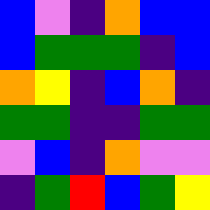[["blue", "violet", "indigo", "orange", "blue", "blue"], ["blue", "green", "green", "green", "indigo", "blue"], ["orange", "yellow", "indigo", "blue", "orange", "indigo"], ["green", "green", "indigo", "indigo", "green", "green"], ["violet", "blue", "indigo", "orange", "violet", "violet"], ["indigo", "green", "red", "blue", "green", "yellow"]]